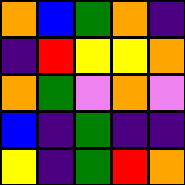[["orange", "blue", "green", "orange", "indigo"], ["indigo", "red", "yellow", "yellow", "orange"], ["orange", "green", "violet", "orange", "violet"], ["blue", "indigo", "green", "indigo", "indigo"], ["yellow", "indigo", "green", "red", "orange"]]